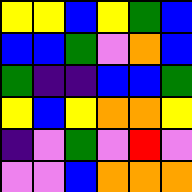[["yellow", "yellow", "blue", "yellow", "green", "blue"], ["blue", "blue", "green", "violet", "orange", "blue"], ["green", "indigo", "indigo", "blue", "blue", "green"], ["yellow", "blue", "yellow", "orange", "orange", "yellow"], ["indigo", "violet", "green", "violet", "red", "violet"], ["violet", "violet", "blue", "orange", "orange", "orange"]]